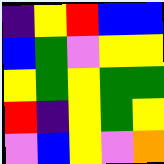[["indigo", "yellow", "red", "blue", "blue"], ["blue", "green", "violet", "yellow", "yellow"], ["yellow", "green", "yellow", "green", "green"], ["red", "indigo", "yellow", "green", "yellow"], ["violet", "blue", "yellow", "violet", "orange"]]